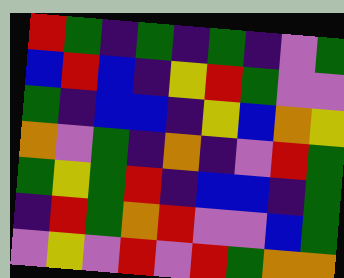[["red", "green", "indigo", "green", "indigo", "green", "indigo", "violet", "green"], ["blue", "red", "blue", "indigo", "yellow", "red", "green", "violet", "violet"], ["green", "indigo", "blue", "blue", "indigo", "yellow", "blue", "orange", "yellow"], ["orange", "violet", "green", "indigo", "orange", "indigo", "violet", "red", "green"], ["green", "yellow", "green", "red", "indigo", "blue", "blue", "indigo", "green"], ["indigo", "red", "green", "orange", "red", "violet", "violet", "blue", "green"], ["violet", "yellow", "violet", "red", "violet", "red", "green", "orange", "orange"]]